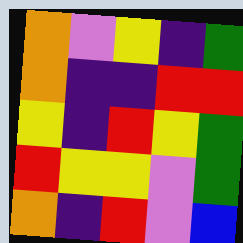[["orange", "violet", "yellow", "indigo", "green"], ["orange", "indigo", "indigo", "red", "red"], ["yellow", "indigo", "red", "yellow", "green"], ["red", "yellow", "yellow", "violet", "green"], ["orange", "indigo", "red", "violet", "blue"]]